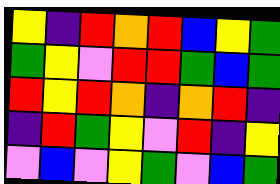[["yellow", "indigo", "red", "orange", "red", "blue", "yellow", "green"], ["green", "yellow", "violet", "red", "red", "green", "blue", "green"], ["red", "yellow", "red", "orange", "indigo", "orange", "red", "indigo"], ["indigo", "red", "green", "yellow", "violet", "red", "indigo", "yellow"], ["violet", "blue", "violet", "yellow", "green", "violet", "blue", "green"]]